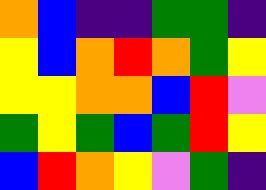[["orange", "blue", "indigo", "indigo", "green", "green", "indigo"], ["yellow", "blue", "orange", "red", "orange", "green", "yellow"], ["yellow", "yellow", "orange", "orange", "blue", "red", "violet"], ["green", "yellow", "green", "blue", "green", "red", "yellow"], ["blue", "red", "orange", "yellow", "violet", "green", "indigo"]]